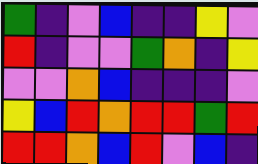[["green", "indigo", "violet", "blue", "indigo", "indigo", "yellow", "violet"], ["red", "indigo", "violet", "violet", "green", "orange", "indigo", "yellow"], ["violet", "violet", "orange", "blue", "indigo", "indigo", "indigo", "violet"], ["yellow", "blue", "red", "orange", "red", "red", "green", "red"], ["red", "red", "orange", "blue", "red", "violet", "blue", "indigo"]]